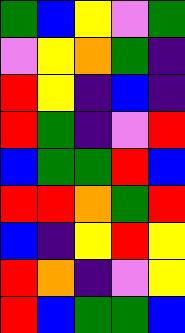[["green", "blue", "yellow", "violet", "green"], ["violet", "yellow", "orange", "green", "indigo"], ["red", "yellow", "indigo", "blue", "indigo"], ["red", "green", "indigo", "violet", "red"], ["blue", "green", "green", "red", "blue"], ["red", "red", "orange", "green", "red"], ["blue", "indigo", "yellow", "red", "yellow"], ["red", "orange", "indigo", "violet", "yellow"], ["red", "blue", "green", "green", "blue"]]